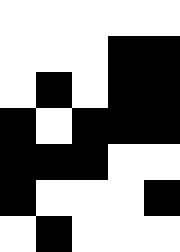[["white", "white", "white", "white", "white"], ["white", "white", "white", "black", "black"], ["white", "black", "white", "black", "black"], ["black", "white", "black", "black", "black"], ["black", "black", "black", "white", "white"], ["black", "white", "white", "white", "black"], ["white", "black", "white", "white", "white"]]